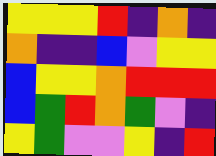[["yellow", "yellow", "yellow", "red", "indigo", "orange", "indigo"], ["orange", "indigo", "indigo", "blue", "violet", "yellow", "yellow"], ["blue", "yellow", "yellow", "orange", "red", "red", "red"], ["blue", "green", "red", "orange", "green", "violet", "indigo"], ["yellow", "green", "violet", "violet", "yellow", "indigo", "red"]]